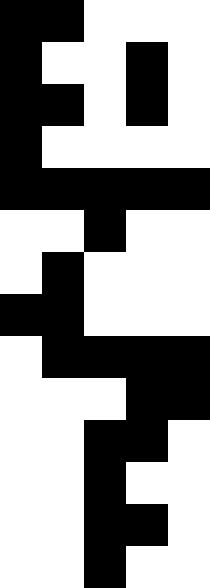[["black", "black", "white", "white", "white"], ["black", "white", "white", "black", "white"], ["black", "black", "white", "black", "white"], ["black", "white", "white", "white", "white"], ["black", "black", "black", "black", "black"], ["white", "white", "black", "white", "white"], ["white", "black", "white", "white", "white"], ["black", "black", "white", "white", "white"], ["white", "black", "black", "black", "black"], ["white", "white", "white", "black", "black"], ["white", "white", "black", "black", "white"], ["white", "white", "black", "white", "white"], ["white", "white", "black", "black", "white"], ["white", "white", "black", "white", "white"]]